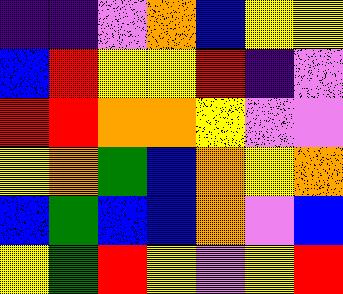[["indigo", "indigo", "violet", "orange", "blue", "yellow", "yellow"], ["blue", "red", "yellow", "yellow", "red", "indigo", "violet"], ["red", "red", "orange", "orange", "yellow", "violet", "violet"], ["yellow", "orange", "green", "blue", "orange", "yellow", "orange"], ["blue", "green", "blue", "blue", "orange", "violet", "blue"], ["yellow", "green", "red", "yellow", "violet", "yellow", "red"]]